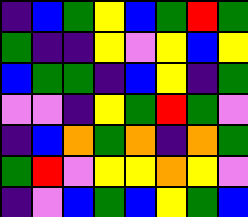[["indigo", "blue", "green", "yellow", "blue", "green", "red", "green"], ["green", "indigo", "indigo", "yellow", "violet", "yellow", "blue", "yellow"], ["blue", "green", "green", "indigo", "blue", "yellow", "indigo", "green"], ["violet", "violet", "indigo", "yellow", "green", "red", "green", "violet"], ["indigo", "blue", "orange", "green", "orange", "indigo", "orange", "green"], ["green", "red", "violet", "yellow", "yellow", "orange", "yellow", "violet"], ["indigo", "violet", "blue", "green", "blue", "yellow", "green", "blue"]]